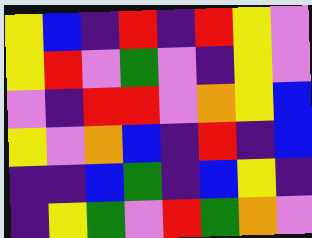[["yellow", "blue", "indigo", "red", "indigo", "red", "yellow", "violet"], ["yellow", "red", "violet", "green", "violet", "indigo", "yellow", "violet"], ["violet", "indigo", "red", "red", "violet", "orange", "yellow", "blue"], ["yellow", "violet", "orange", "blue", "indigo", "red", "indigo", "blue"], ["indigo", "indigo", "blue", "green", "indigo", "blue", "yellow", "indigo"], ["indigo", "yellow", "green", "violet", "red", "green", "orange", "violet"]]